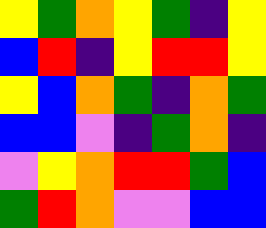[["yellow", "green", "orange", "yellow", "green", "indigo", "yellow"], ["blue", "red", "indigo", "yellow", "red", "red", "yellow"], ["yellow", "blue", "orange", "green", "indigo", "orange", "green"], ["blue", "blue", "violet", "indigo", "green", "orange", "indigo"], ["violet", "yellow", "orange", "red", "red", "green", "blue"], ["green", "red", "orange", "violet", "violet", "blue", "blue"]]